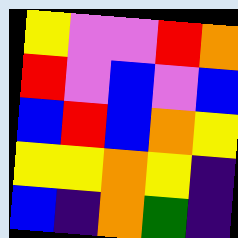[["yellow", "violet", "violet", "red", "orange"], ["red", "violet", "blue", "violet", "blue"], ["blue", "red", "blue", "orange", "yellow"], ["yellow", "yellow", "orange", "yellow", "indigo"], ["blue", "indigo", "orange", "green", "indigo"]]